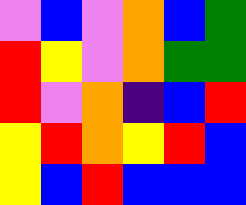[["violet", "blue", "violet", "orange", "blue", "green"], ["red", "yellow", "violet", "orange", "green", "green"], ["red", "violet", "orange", "indigo", "blue", "red"], ["yellow", "red", "orange", "yellow", "red", "blue"], ["yellow", "blue", "red", "blue", "blue", "blue"]]